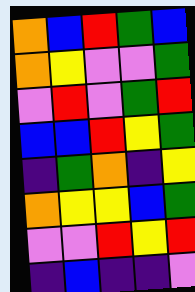[["orange", "blue", "red", "green", "blue"], ["orange", "yellow", "violet", "violet", "green"], ["violet", "red", "violet", "green", "red"], ["blue", "blue", "red", "yellow", "green"], ["indigo", "green", "orange", "indigo", "yellow"], ["orange", "yellow", "yellow", "blue", "green"], ["violet", "violet", "red", "yellow", "red"], ["indigo", "blue", "indigo", "indigo", "violet"]]